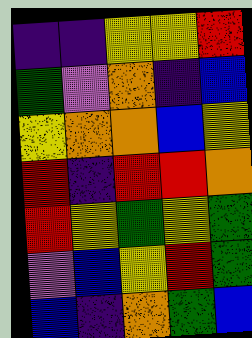[["indigo", "indigo", "yellow", "yellow", "red"], ["green", "violet", "orange", "indigo", "blue"], ["yellow", "orange", "orange", "blue", "yellow"], ["red", "indigo", "red", "red", "orange"], ["red", "yellow", "green", "yellow", "green"], ["violet", "blue", "yellow", "red", "green"], ["blue", "indigo", "orange", "green", "blue"]]